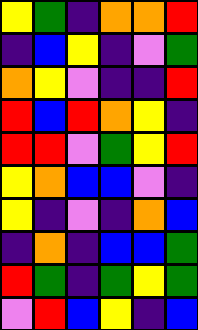[["yellow", "green", "indigo", "orange", "orange", "red"], ["indigo", "blue", "yellow", "indigo", "violet", "green"], ["orange", "yellow", "violet", "indigo", "indigo", "red"], ["red", "blue", "red", "orange", "yellow", "indigo"], ["red", "red", "violet", "green", "yellow", "red"], ["yellow", "orange", "blue", "blue", "violet", "indigo"], ["yellow", "indigo", "violet", "indigo", "orange", "blue"], ["indigo", "orange", "indigo", "blue", "blue", "green"], ["red", "green", "indigo", "green", "yellow", "green"], ["violet", "red", "blue", "yellow", "indigo", "blue"]]